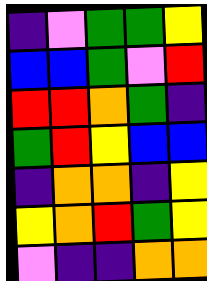[["indigo", "violet", "green", "green", "yellow"], ["blue", "blue", "green", "violet", "red"], ["red", "red", "orange", "green", "indigo"], ["green", "red", "yellow", "blue", "blue"], ["indigo", "orange", "orange", "indigo", "yellow"], ["yellow", "orange", "red", "green", "yellow"], ["violet", "indigo", "indigo", "orange", "orange"]]